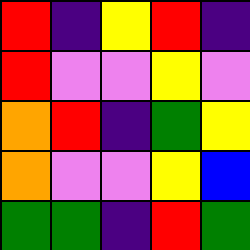[["red", "indigo", "yellow", "red", "indigo"], ["red", "violet", "violet", "yellow", "violet"], ["orange", "red", "indigo", "green", "yellow"], ["orange", "violet", "violet", "yellow", "blue"], ["green", "green", "indigo", "red", "green"]]